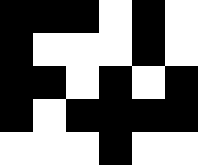[["black", "black", "black", "white", "black", "white"], ["black", "white", "white", "white", "black", "white"], ["black", "black", "white", "black", "white", "black"], ["black", "white", "black", "black", "black", "black"], ["white", "white", "white", "black", "white", "white"]]